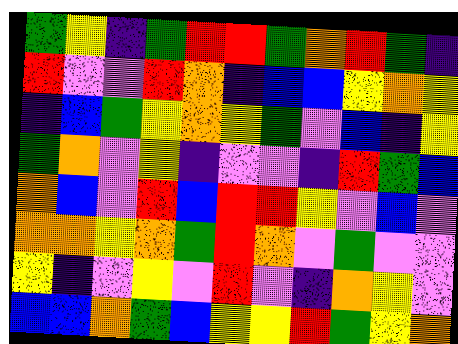[["green", "yellow", "indigo", "green", "red", "red", "green", "orange", "red", "green", "indigo"], ["red", "violet", "violet", "red", "orange", "indigo", "blue", "blue", "yellow", "orange", "yellow"], ["indigo", "blue", "green", "yellow", "orange", "yellow", "green", "violet", "blue", "indigo", "yellow"], ["green", "orange", "violet", "yellow", "indigo", "violet", "violet", "indigo", "red", "green", "blue"], ["orange", "blue", "violet", "red", "blue", "red", "red", "yellow", "violet", "blue", "violet"], ["orange", "orange", "yellow", "orange", "green", "red", "orange", "violet", "green", "violet", "violet"], ["yellow", "indigo", "violet", "yellow", "violet", "red", "violet", "indigo", "orange", "yellow", "violet"], ["blue", "blue", "orange", "green", "blue", "yellow", "yellow", "red", "green", "yellow", "orange"]]